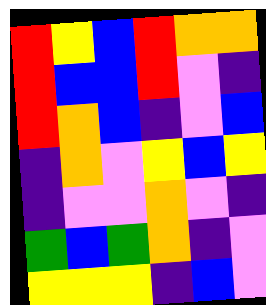[["red", "yellow", "blue", "red", "orange", "orange"], ["red", "blue", "blue", "red", "violet", "indigo"], ["red", "orange", "blue", "indigo", "violet", "blue"], ["indigo", "orange", "violet", "yellow", "blue", "yellow"], ["indigo", "violet", "violet", "orange", "violet", "indigo"], ["green", "blue", "green", "orange", "indigo", "violet"], ["yellow", "yellow", "yellow", "indigo", "blue", "violet"]]